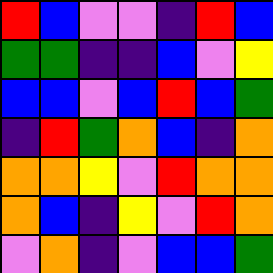[["red", "blue", "violet", "violet", "indigo", "red", "blue"], ["green", "green", "indigo", "indigo", "blue", "violet", "yellow"], ["blue", "blue", "violet", "blue", "red", "blue", "green"], ["indigo", "red", "green", "orange", "blue", "indigo", "orange"], ["orange", "orange", "yellow", "violet", "red", "orange", "orange"], ["orange", "blue", "indigo", "yellow", "violet", "red", "orange"], ["violet", "orange", "indigo", "violet", "blue", "blue", "green"]]